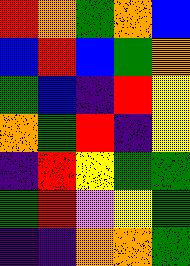[["red", "orange", "green", "orange", "blue"], ["blue", "red", "blue", "green", "orange"], ["green", "blue", "indigo", "red", "yellow"], ["orange", "green", "red", "indigo", "yellow"], ["indigo", "red", "yellow", "green", "green"], ["green", "red", "violet", "yellow", "green"], ["indigo", "indigo", "orange", "orange", "green"]]